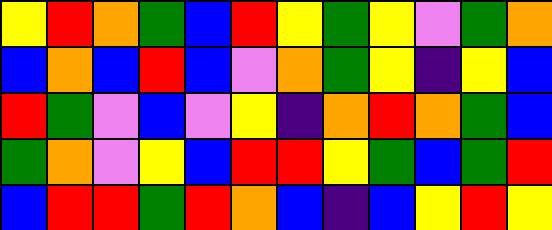[["yellow", "red", "orange", "green", "blue", "red", "yellow", "green", "yellow", "violet", "green", "orange"], ["blue", "orange", "blue", "red", "blue", "violet", "orange", "green", "yellow", "indigo", "yellow", "blue"], ["red", "green", "violet", "blue", "violet", "yellow", "indigo", "orange", "red", "orange", "green", "blue"], ["green", "orange", "violet", "yellow", "blue", "red", "red", "yellow", "green", "blue", "green", "red"], ["blue", "red", "red", "green", "red", "orange", "blue", "indigo", "blue", "yellow", "red", "yellow"]]